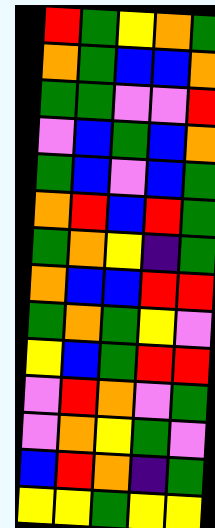[["red", "green", "yellow", "orange", "green"], ["orange", "green", "blue", "blue", "orange"], ["green", "green", "violet", "violet", "red"], ["violet", "blue", "green", "blue", "orange"], ["green", "blue", "violet", "blue", "green"], ["orange", "red", "blue", "red", "green"], ["green", "orange", "yellow", "indigo", "green"], ["orange", "blue", "blue", "red", "red"], ["green", "orange", "green", "yellow", "violet"], ["yellow", "blue", "green", "red", "red"], ["violet", "red", "orange", "violet", "green"], ["violet", "orange", "yellow", "green", "violet"], ["blue", "red", "orange", "indigo", "green"], ["yellow", "yellow", "green", "yellow", "yellow"]]